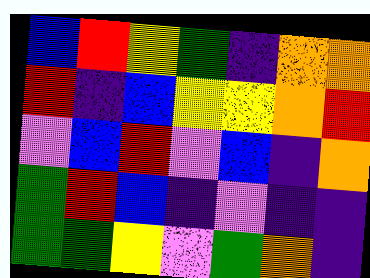[["blue", "red", "yellow", "green", "indigo", "orange", "orange"], ["red", "indigo", "blue", "yellow", "yellow", "orange", "red"], ["violet", "blue", "red", "violet", "blue", "indigo", "orange"], ["green", "red", "blue", "indigo", "violet", "indigo", "indigo"], ["green", "green", "yellow", "violet", "green", "orange", "indigo"]]